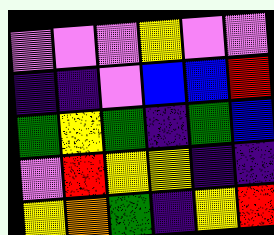[["violet", "violet", "violet", "yellow", "violet", "violet"], ["indigo", "indigo", "violet", "blue", "blue", "red"], ["green", "yellow", "green", "indigo", "green", "blue"], ["violet", "red", "yellow", "yellow", "indigo", "indigo"], ["yellow", "orange", "green", "indigo", "yellow", "red"]]